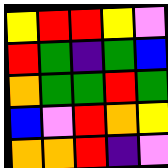[["yellow", "red", "red", "yellow", "violet"], ["red", "green", "indigo", "green", "blue"], ["orange", "green", "green", "red", "green"], ["blue", "violet", "red", "orange", "yellow"], ["orange", "orange", "red", "indigo", "violet"]]